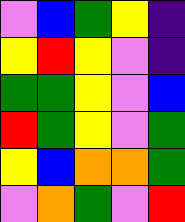[["violet", "blue", "green", "yellow", "indigo"], ["yellow", "red", "yellow", "violet", "indigo"], ["green", "green", "yellow", "violet", "blue"], ["red", "green", "yellow", "violet", "green"], ["yellow", "blue", "orange", "orange", "green"], ["violet", "orange", "green", "violet", "red"]]